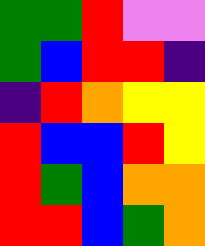[["green", "green", "red", "violet", "violet"], ["green", "blue", "red", "red", "indigo"], ["indigo", "red", "orange", "yellow", "yellow"], ["red", "blue", "blue", "red", "yellow"], ["red", "green", "blue", "orange", "orange"], ["red", "red", "blue", "green", "orange"]]